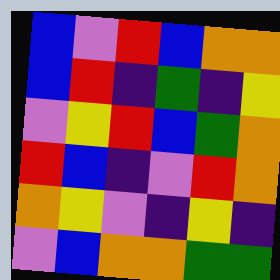[["blue", "violet", "red", "blue", "orange", "orange"], ["blue", "red", "indigo", "green", "indigo", "yellow"], ["violet", "yellow", "red", "blue", "green", "orange"], ["red", "blue", "indigo", "violet", "red", "orange"], ["orange", "yellow", "violet", "indigo", "yellow", "indigo"], ["violet", "blue", "orange", "orange", "green", "green"]]